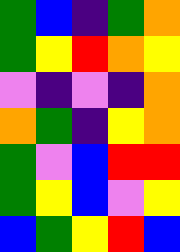[["green", "blue", "indigo", "green", "orange"], ["green", "yellow", "red", "orange", "yellow"], ["violet", "indigo", "violet", "indigo", "orange"], ["orange", "green", "indigo", "yellow", "orange"], ["green", "violet", "blue", "red", "red"], ["green", "yellow", "blue", "violet", "yellow"], ["blue", "green", "yellow", "red", "blue"]]